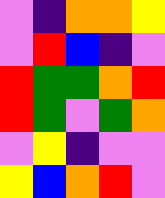[["violet", "indigo", "orange", "orange", "yellow"], ["violet", "red", "blue", "indigo", "violet"], ["red", "green", "green", "orange", "red"], ["red", "green", "violet", "green", "orange"], ["violet", "yellow", "indigo", "violet", "violet"], ["yellow", "blue", "orange", "red", "violet"]]